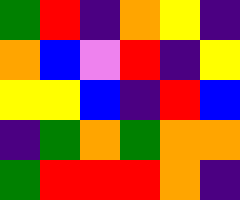[["green", "red", "indigo", "orange", "yellow", "indigo"], ["orange", "blue", "violet", "red", "indigo", "yellow"], ["yellow", "yellow", "blue", "indigo", "red", "blue"], ["indigo", "green", "orange", "green", "orange", "orange"], ["green", "red", "red", "red", "orange", "indigo"]]